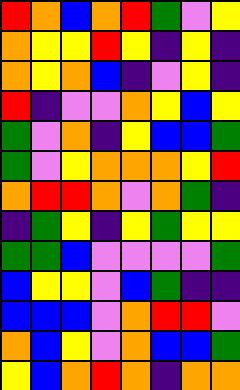[["red", "orange", "blue", "orange", "red", "green", "violet", "yellow"], ["orange", "yellow", "yellow", "red", "yellow", "indigo", "yellow", "indigo"], ["orange", "yellow", "orange", "blue", "indigo", "violet", "yellow", "indigo"], ["red", "indigo", "violet", "violet", "orange", "yellow", "blue", "yellow"], ["green", "violet", "orange", "indigo", "yellow", "blue", "blue", "green"], ["green", "violet", "yellow", "orange", "orange", "orange", "yellow", "red"], ["orange", "red", "red", "orange", "violet", "orange", "green", "indigo"], ["indigo", "green", "yellow", "indigo", "yellow", "green", "yellow", "yellow"], ["green", "green", "blue", "violet", "violet", "violet", "violet", "green"], ["blue", "yellow", "yellow", "violet", "blue", "green", "indigo", "indigo"], ["blue", "blue", "blue", "violet", "orange", "red", "red", "violet"], ["orange", "blue", "yellow", "violet", "orange", "blue", "blue", "green"], ["yellow", "blue", "orange", "red", "orange", "indigo", "orange", "orange"]]